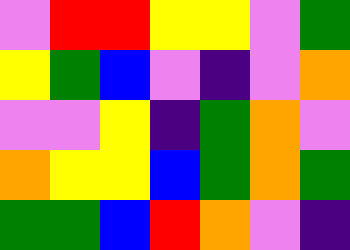[["violet", "red", "red", "yellow", "yellow", "violet", "green"], ["yellow", "green", "blue", "violet", "indigo", "violet", "orange"], ["violet", "violet", "yellow", "indigo", "green", "orange", "violet"], ["orange", "yellow", "yellow", "blue", "green", "orange", "green"], ["green", "green", "blue", "red", "orange", "violet", "indigo"]]